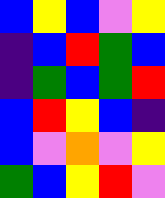[["blue", "yellow", "blue", "violet", "yellow"], ["indigo", "blue", "red", "green", "blue"], ["indigo", "green", "blue", "green", "red"], ["blue", "red", "yellow", "blue", "indigo"], ["blue", "violet", "orange", "violet", "yellow"], ["green", "blue", "yellow", "red", "violet"]]